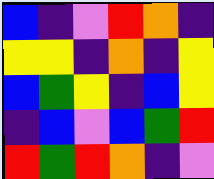[["blue", "indigo", "violet", "red", "orange", "indigo"], ["yellow", "yellow", "indigo", "orange", "indigo", "yellow"], ["blue", "green", "yellow", "indigo", "blue", "yellow"], ["indigo", "blue", "violet", "blue", "green", "red"], ["red", "green", "red", "orange", "indigo", "violet"]]